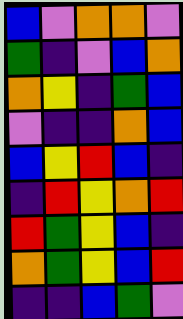[["blue", "violet", "orange", "orange", "violet"], ["green", "indigo", "violet", "blue", "orange"], ["orange", "yellow", "indigo", "green", "blue"], ["violet", "indigo", "indigo", "orange", "blue"], ["blue", "yellow", "red", "blue", "indigo"], ["indigo", "red", "yellow", "orange", "red"], ["red", "green", "yellow", "blue", "indigo"], ["orange", "green", "yellow", "blue", "red"], ["indigo", "indigo", "blue", "green", "violet"]]